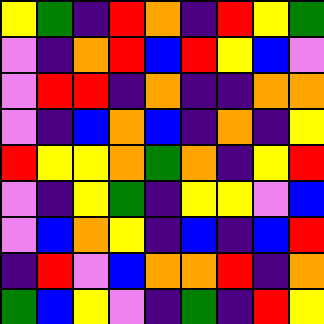[["yellow", "green", "indigo", "red", "orange", "indigo", "red", "yellow", "green"], ["violet", "indigo", "orange", "red", "blue", "red", "yellow", "blue", "violet"], ["violet", "red", "red", "indigo", "orange", "indigo", "indigo", "orange", "orange"], ["violet", "indigo", "blue", "orange", "blue", "indigo", "orange", "indigo", "yellow"], ["red", "yellow", "yellow", "orange", "green", "orange", "indigo", "yellow", "red"], ["violet", "indigo", "yellow", "green", "indigo", "yellow", "yellow", "violet", "blue"], ["violet", "blue", "orange", "yellow", "indigo", "blue", "indigo", "blue", "red"], ["indigo", "red", "violet", "blue", "orange", "orange", "red", "indigo", "orange"], ["green", "blue", "yellow", "violet", "indigo", "green", "indigo", "red", "yellow"]]